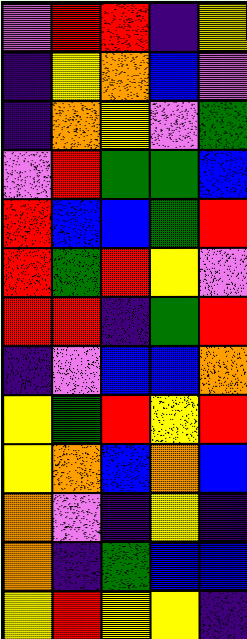[["violet", "red", "red", "indigo", "yellow"], ["indigo", "yellow", "orange", "blue", "violet"], ["indigo", "orange", "yellow", "violet", "green"], ["violet", "red", "green", "green", "blue"], ["red", "blue", "blue", "green", "red"], ["red", "green", "red", "yellow", "violet"], ["red", "red", "indigo", "green", "red"], ["indigo", "violet", "blue", "blue", "orange"], ["yellow", "green", "red", "yellow", "red"], ["yellow", "orange", "blue", "orange", "blue"], ["orange", "violet", "indigo", "yellow", "indigo"], ["orange", "indigo", "green", "blue", "blue"], ["yellow", "red", "yellow", "yellow", "indigo"]]